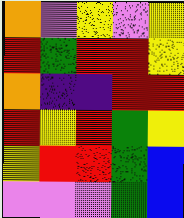[["orange", "violet", "yellow", "violet", "yellow"], ["red", "green", "red", "red", "yellow"], ["orange", "indigo", "indigo", "red", "red"], ["red", "yellow", "red", "green", "yellow"], ["yellow", "red", "red", "green", "blue"], ["violet", "violet", "violet", "green", "blue"]]